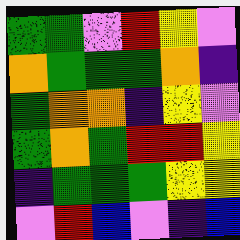[["green", "green", "violet", "red", "yellow", "violet"], ["orange", "green", "green", "green", "orange", "indigo"], ["green", "orange", "orange", "indigo", "yellow", "violet"], ["green", "orange", "green", "red", "red", "yellow"], ["indigo", "green", "green", "green", "yellow", "yellow"], ["violet", "red", "blue", "violet", "indigo", "blue"]]